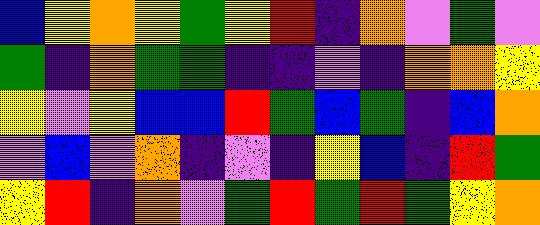[["blue", "yellow", "orange", "yellow", "green", "yellow", "red", "indigo", "orange", "violet", "green", "violet"], ["green", "indigo", "orange", "green", "green", "indigo", "indigo", "violet", "indigo", "orange", "orange", "yellow"], ["yellow", "violet", "yellow", "blue", "blue", "red", "green", "blue", "green", "indigo", "blue", "orange"], ["violet", "blue", "violet", "orange", "indigo", "violet", "indigo", "yellow", "blue", "indigo", "red", "green"], ["yellow", "red", "indigo", "orange", "violet", "green", "red", "green", "red", "green", "yellow", "orange"]]